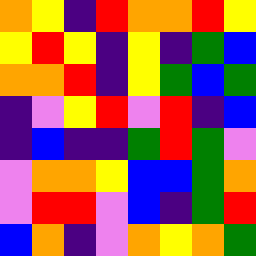[["orange", "yellow", "indigo", "red", "orange", "orange", "red", "yellow"], ["yellow", "red", "yellow", "indigo", "yellow", "indigo", "green", "blue"], ["orange", "orange", "red", "indigo", "yellow", "green", "blue", "green"], ["indigo", "violet", "yellow", "red", "violet", "red", "indigo", "blue"], ["indigo", "blue", "indigo", "indigo", "green", "red", "green", "violet"], ["violet", "orange", "orange", "yellow", "blue", "blue", "green", "orange"], ["violet", "red", "red", "violet", "blue", "indigo", "green", "red"], ["blue", "orange", "indigo", "violet", "orange", "yellow", "orange", "green"]]